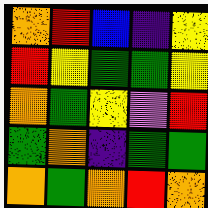[["orange", "red", "blue", "indigo", "yellow"], ["red", "yellow", "green", "green", "yellow"], ["orange", "green", "yellow", "violet", "red"], ["green", "orange", "indigo", "green", "green"], ["orange", "green", "orange", "red", "orange"]]